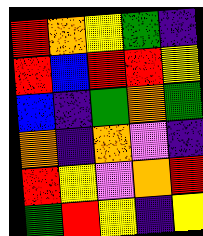[["red", "orange", "yellow", "green", "indigo"], ["red", "blue", "red", "red", "yellow"], ["blue", "indigo", "green", "orange", "green"], ["orange", "indigo", "orange", "violet", "indigo"], ["red", "yellow", "violet", "orange", "red"], ["green", "red", "yellow", "indigo", "yellow"]]